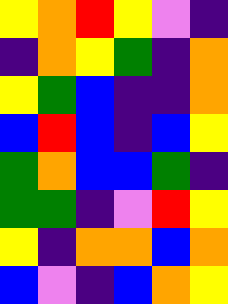[["yellow", "orange", "red", "yellow", "violet", "indigo"], ["indigo", "orange", "yellow", "green", "indigo", "orange"], ["yellow", "green", "blue", "indigo", "indigo", "orange"], ["blue", "red", "blue", "indigo", "blue", "yellow"], ["green", "orange", "blue", "blue", "green", "indigo"], ["green", "green", "indigo", "violet", "red", "yellow"], ["yellow", "indigo", "orange", "orange", "blue", "orange"], ["blue", "violet", "indigo", "blue", "orange", "yellow"]]